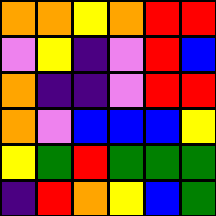[["orange", "orange", "yellow", "orange", "red", "red"], ["violet", "yellow", "indigo", "violet", "red", "blue"], ["orange", "indigo", "indigo", "violet", "red", "red"], ["orange", "violet", "blue", "blue", "blue", "yellow"], ["yellow", "green", "red", "green", "green", "green"], ["indigo", "red", "orange", "yellow", "blue", "green"]]